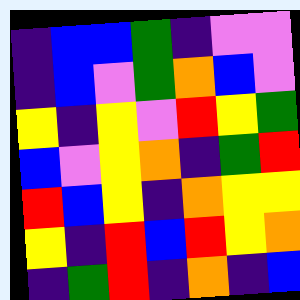[["indigo", "blue", "blue", "green", "indigo", "violet", "violet"], ["indigo", "blue", "violet", "green", "orange", "blue", "violet"], ["yellow", "indigo", "yellow", "violet", "red", "yellow", "green"], ["blue", "violet", "yellow", "orange", "indigo", "green", "red"], ["red", "blue", "yellow", "indigo", "orange", "yellow", "yellow"], ["yellow", "indigo", "red", "blue", "red", "yellow", "orange"], ["indigo", "green", "red", "indigo", "orange", "indigo", "blue"]]